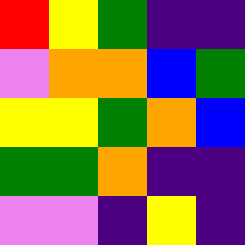[["red", "yellow", "green", "indigo", "indigo"], ["violet", "orange", "orange", "blue", "green"], ["yellow", "yellow", "green", "orange", "blue"], ["green", "green", "orange", "indigo", "indigo"], ["violet", "violet", "indigo", "yellow", "indigo"]]